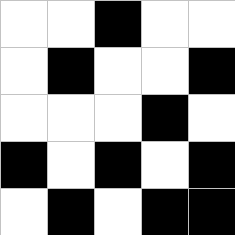[["white", "white", "black", "white", "white"], ["white", "black", "white", "white", "black"], ["white", "white", "white", "black", "white"], ["black", "white", "black", "white", "black"], ["white", "black", "white", "black", "black"]]